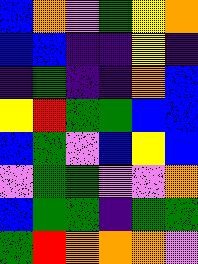[["blue", "orange", "violet", "green", "yellow", "orange"], ["blue", "blue", "indigo", "indigo", "yellow", "indigo"], ["indigo", "green", "indigo", "indigo", "orange", "blue"], ["yellow", "red", "green", "green", "blue", "blue"], ["blue", "green", "violet", "blue", "yellow", "blue"], ["violet", "green", "green", "violet", "violet", "orange"], ["blue", "green", "green", "indigo", "green", "green"], ["green", "red", "orange", "orange", "orange", "violet"]]